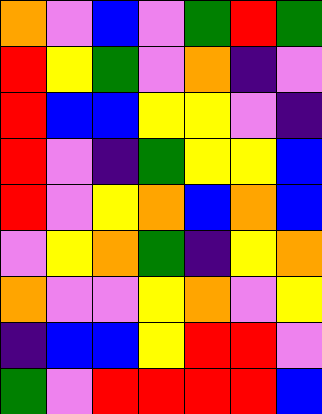[["orange", "violet", "blue", "violet", "green", "red", "green"], ["red", "yellow", "green", "violet", "orange", "indigo", "violet"], ["red", "blue", "blue", "yellow", "yellow", "violet", "indigo"], ["red", "violet", "indigo", "green", "yellow", "yellow", "blue"], ["red", "violet", "yellow", "orange", "blue", "orange", "blue"], ["violet", "yellow", "orange", "green", "indigo", "yellow", "orange"], ["orange", "violet", "violet", "yellow", "orange", "violet", "yellow"], ["indigo", "blue", "blue", "yellow", "red", "red", "violet"], ["green", "violet", "red", "red", "red", "red", "blue"]]